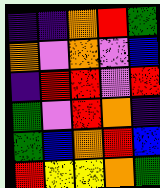[["indigo", "indigo", "orange", "red", "green"], ["orange", "violet", "orange", "violet", "blue"], ["indigo", "red", "red", "violet", "red"], ["green", "violet", "red", "orange", "indigo"], ["green", "blue", "orange", "red", "blue"], ["red", "yellow", "yellow", "orange", "green"]]